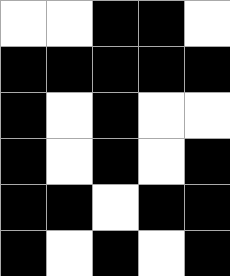[["white", "white", "black", "black", "white"], ["black", "black", "black", "black", "black"], ["black", "white", "black", "white", "white"], ["black", "white", "black", "white", "black"], ["black", "black", "white", "black", "black"], ["black", "white", "black", "white", "black"]]